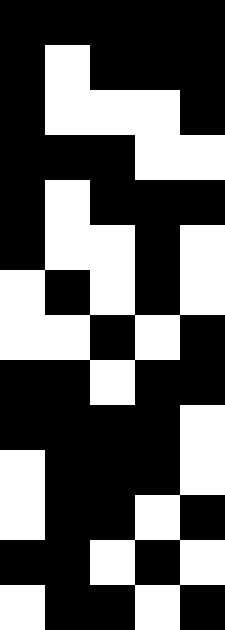[["black", "black", "black", "black", "black"], ["black", "white", "black", "black", "black"], ["black", "white", "white", "white", "black"], ["black", "black", "black", "white", "white"], ["black", "white", "black", "black", "black"], ["black", "white", "white", "black", "white"], ["white", "black", "white", "black", "white"], ["white", "white", "black", "white", "black"], ["black", "black", "white", "black", "black"], ["black", "black", "black", "black", "white"], ["white", "black", "black", "black", "white"], ["white", "black", "black", "white", "black"], ["black", "black", "white", "black", "white"], ["white", "black", "black", "white", "black"]]